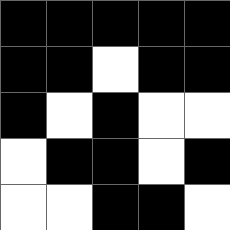[["black", "black", "black", "black", "black"], ["black", "black", "white", "black", "black"], ["black", "white", "black", "white", "white"], ["white", "black", "black", "white", "black"], ["white", "white", "black", "black", "white"]]